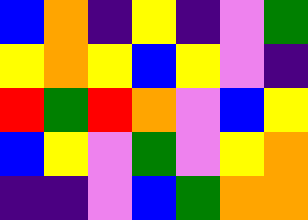[["blue", "orange", "indigo", "yellow", "indigo", "violet", "green"], ["yellow", "orange", "yellow", "blue", "yellow", "violet", "indigo"], ["red", "green", "red", "orange", "violet", "blue", "yellow"], ["blue", "yellow", "violet", "green", "violet", "yellow", "orange"], ["indigo", "indigo", "violet", "blue", "green", "orange", "orange"]]